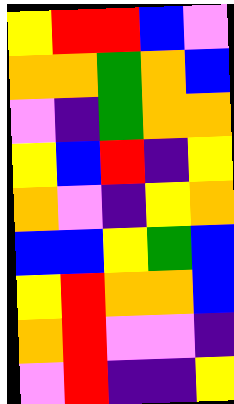[["yellow", "red", "red", "blue", "violet"], ["orange", "orange", "green", "orange", "blue"], ["violet", "indigo", "green", "orange", "orange"], ["yellow", "blue", "red", "indigo", "yellow"], ["orange", "violet", "indigo", "yellow", "orange"], ["blue", "blue", "yellow", "green", "blue"], ["yellow", "red", "orange", "orange", "blue"], ["orange", "red", "violet", "violet", "indigo"], ["violet", "red", "indigo", "indigo", "yellow"]]